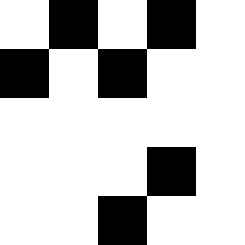[["white", "black", "white", "black", "white"], ["black", "white", "black", "white", "white"], ["white", "white", "white", "white", "white"], ["white", "white", "white", "black", "white"], ["white", "white", "black", "white", "white"]]